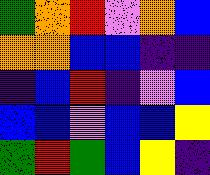[["green", "orange", "red", "violet", "orange", "blue"], ["orange", "orange", "blue", "blue", "indigo", "indigo"], ["indigo", "blue", "red", "indigo", "violet", "blue"], ["blue", "blue", "violet", "blue", "blue", "yellow"], ["green", "red", "green", "blue", "yellow", "indigo"]]